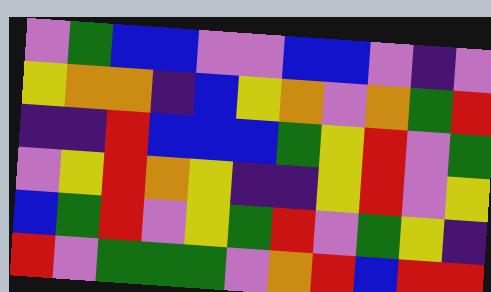[["violet", "green", "blue", "blue", "violet", "violet", "blue", "blue", "violet", "indigo", "violet"], ["yellow", "orange", "orange", "indigo", "blue", "yellow", "orange", "violet", "orange", "green", "red"], ["indigo", "indigo", "red", "blue", "blue", "blue", "green", "yellow", "red", "violet", "green"], ["violet", "yellow", "red", "orange", "yellow", "indigo", "indigo", "yellow", "red", "violet", "yellow"], ["blue", "green", "red", "violet", "yellow", "green", "red", "violet", "green", "yellow", "indigo"], ["red", "violet", "green", "green", "green", "violet", "orange", "red", "blue", "red", "red"]]